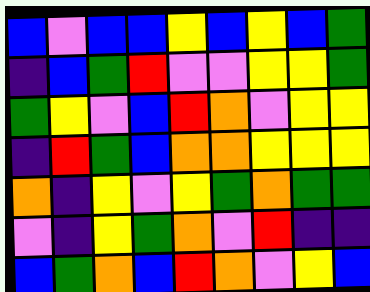[["blue", "violet", "blue", "blue", "yellow", "blue", "yellow", "blue", "green"], ["indigo", "blue", "green", "red", "violet", "violet", "yellow", "yellow", "green"], ["green", "yellow", "violet", "blue", "red", "orange", "violet", "yellow", "yellow"], ["indigo", "red", "green", "blue", "orange", "orange", "yellow", "yellow", "yellow"], ["orange", "indigo", "yellow", "violet", "yellow", "green", "orange", "green", "green"], ["violet", "indigo", "yellow", "green", "orange", "violet", "red", "indigo", "indigo"], ["blue", "green", "orange", "blue", "red", "orange", "violet", "yellow", "blue"]]